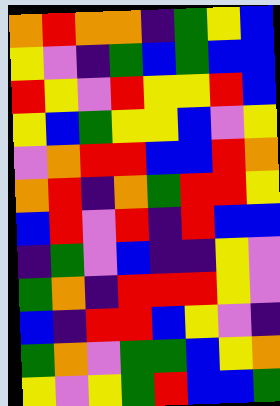[["orange", "red", "orange", "orange", "indigo", "green", "yellow", "blue"], ["yellow", "violet", "indigo", "green", "blue", "green", "blue", "blue"], ["red", "yellow", "violet", "red", "yellow", "yellow", "red", "blue"], ["yellow", "blue", "green", "yellow", "yellow", "blue", "violet", "yellow"], ["violet", "orange", "red", "red", "blue", "blue", "red", "orange"], ["orange", "red", "indigo", "orange", "green", "red", "red", "yellow"], ["blue", "red", "violet", "red", "indigo", "red", "blue", "blue"], ["indigo", "green", "violet", "blue", "indigo", "indigo", "yellow", "violet"], ["green", "orange", "indigo", "red", "red", "red", "yellow", "violet"], ["blue", "indigo", "red", "red", "blue", "yellow", "violet", "indigo"], ["green", "orange", "violet", "green", "green", "blue", "yellow", "orange"], ["yellow", "violet", "yellow", "green", "red", "blue", "blue", "green"]]